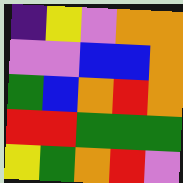[["indigo", "yellow", "violet", "orange", "orange"], ["violet", "violet", "blue", "blue", "orange"], ["green", "blue", "orange", "red", "orange"], ["red", "red", "green", "green", "green"], ["yellow", "green", "orange", "red", "violet"]]